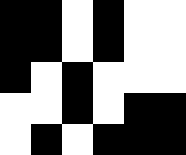[["black", "black", "white", "black", "white", "white"], ["black", "black", "white", "black", "white", "white"], ["black", "white", "black", "white", "white", "white"], ["white", "white", "black", "white", "black", "black"], ["white", "black", "white", "black", "black", "black"]]